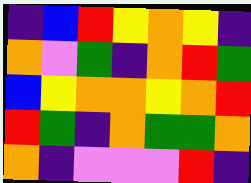[["indigo", "blue", "red", "yellow", "orange", "yellow", "indigo"], ["orange", "violet", "green", "indigo", "orange", "red", "green"], ["blue", "yellow", "orange", "orange", "yellow", "orange", "red"], ["red", "green", "indigo", "orange", "green", "green", "orange"], ["orange", "indigo", "violet", "violet", "violet", "red", "indigo"]]